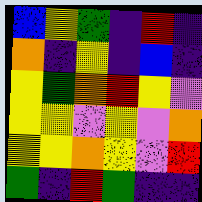[["blue", "yellow", "green", "indigo", "red", "indigo"], ["orange", "indigo", "yellow", "indigo", "blue", "indigo"], ["yellow", "green", "orange", "red", "yellow", "violet"], ["yellow", "yellow", "violet", "yellow", "violet", "orange"], ["yellow", "yellow", "orange", "yellow", "violet", "red"], ["green", "indigo", "red", "green", "indigo", "indigo"]]